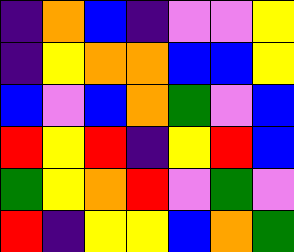[["indigo", "orange", "blue", "indigo", "violet", "violet", "yellow"], ["indigo", "yellow", "orange", "orange", "blue", "blue", "yellow"], ["blue", "violet", "blue", "orange", "green", "violet", "blue"], ["red", "yellow", "red", "indigo", "yellow", "red", "blue"], ["green", "yellow", "orange", "red", "violet", "green", "violet"], ["red", "indigo", "yellow", "yellow", "blue", "orange", "green"]]